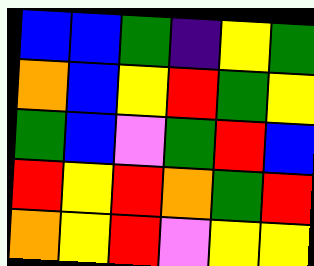[["blue", "blue", "green", "indigo", "yellow", "green"], ["orange", "blue", "yellow", "red", "green", "yellow"], ["green", "blue", "violet", "green", "red", "blue"], ["red", "yellow", "red", "orange", "green", "red"], ["orange", "yellow", "red", "violet", "yellow", "yellow"]]